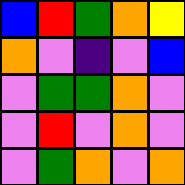[["blue", "red", "green", "orange", "yellow"], ["orange", "violet", "indigo", "violet", "blue"], ["violet", "green", "green", "orange", "violet"], ["violet", "red", "violet", "orange", "violet"], ["violet", "green", "orange", "violet", "orange"]]